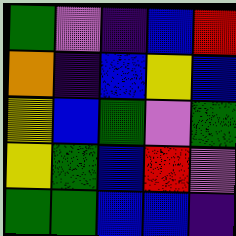[["green", "violet", "indigo", "blue", "red"], ["orange", "indigo", "blue", "yellow", "blue"], ["yellow", "blue", "green", "violet", "green"], ["yellow", "green", "blue", "red", "violet"], ["green", "green", "blue", "blue", "indigo"]]